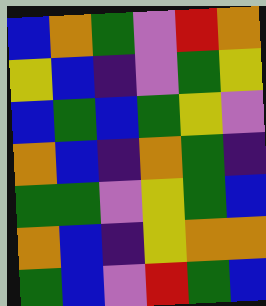[["blue", "orange", "green", "violet", "red", "orange"], ["yellow", "blue", "indigo", "violet", "green", "yellow"], ["blue", "green", "blue", "green", "yellow", "violet"], ["orange", "blue", "indigo", "orange", "green", "indigo"], ["green", "green", "violet", "yellow", "green", "blue"], ["orange", "blue", "indigo", "yellow", "orange", "orange"], ["green", "blue", "violet", "red", "green", "blue"]]